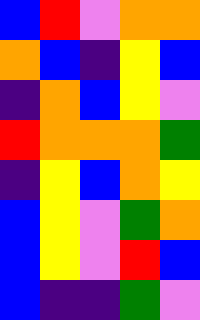[["blue", "red", "violet", "orange", "orange"], ["orange", "blue", "indigo", "yellow", "blue"], ["indigo", "orange", "blue", "yellow", "violet"], ["red", "orange", "orange", "orange", "green"], ["indigo", "yellow", "blue", "orange", "yellow"], ["blue", "yellow", "violet", "green", "orange"], ["blue", "yellow", "violet", "red", "blue"], ["blue", "indigo", "indigo", "green", "violet"]]